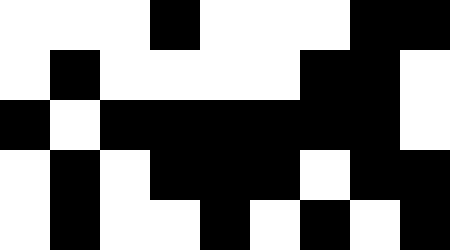[["white", "white", "white", "black", "white", "white", "white", "black", "black"], ["white", "black", "white", "white", "white", "white", "black", "black", "white"], ["black", "white", "black", "black", "black", "black", "black", "black", "white"], ["white", "black", "white", "black", "black", "black", "white", "black", "black"], ["white", "black", "white", "white", "black", "white", "black", "white", "black"]]